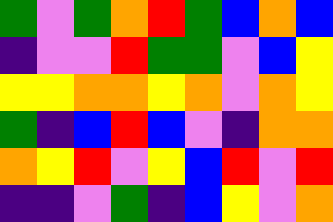[["green", "violet", "green", "orange", "red", "green", "blue", "orange", "blue"], ["indigo", "violet", "violet", "red", "green", "green", "violet", "blue", "yellow"], ["yellow", "yellow", "orange", "orange", "yellow", "orange", "violet", "orange", "yellow"], ["green", "indigo", "blue", "red", "blue", "violet", "indigo", "orange", "orange"], ["orange", "yellow", "red", "violet", "yellow", "blue", "red", "violet", "red"], ["indigo", "indigo", "violet", "green", "indigo", "blue", "yellow", "violet", "orange"]]